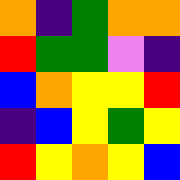[["orange", "indigo", "green", "orange", "orange"], ["red", "green", "green", "violet", "indigo"], ["blue", "orange", "yellow", "yellow", "red"], ["indigo", "blue", "yellow", "green", "yellow"], ["red", "yellow", "orange", "yellow", "blue"]]